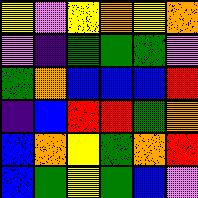[["yellow", "violet", "yellow", "orange", "yellow", "orange"], ["violet", "indigo", "green", "green", "green", "violet"], ["green", "orange", "blue", "blue", "blue", "red"], ["indigo", "blue", "red", "red", "green", "orange"], ["blue", "orange", "yellow", "green", "orange", "red"], ["blue", "green", "yellow", "green", "blue", "violet"]]